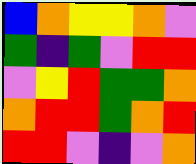[["blue", "orange", "yellow", "yellow", "orange", "violet"], ["green", "indigo", "green", "violet", "red", "red"], ["violet", "yellow", "red", "green", "green", "orange"], ["orange", "red", "red", "green", "orange", "red"], ["red", "red", "violet", "indigo", "violet", "orange"]]